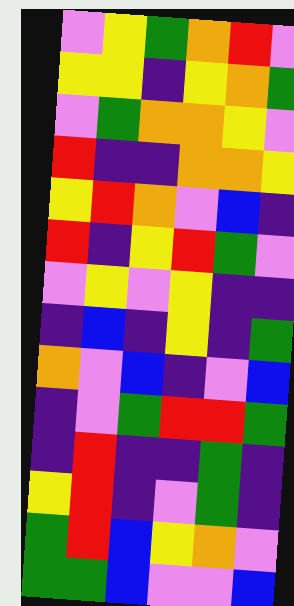[["violet", "yellow", "green", "orange", "red", "violet"], ["yellow", "yellow", "indigo", "yellow", "orange", "green"], ["violet", "green", "orange", "orange", "yellow", "violet"], ["red", "indigo", "indigo", "orange", "orange", "yellow"], ["yellow", "red", "orange", "violet", "blue", "indigo"], ["red", "indigo", "yellow", "red", "green", "violet"], ["violet", "yellow", "violet", "yellow", "indigo", "indigo"], ["indigo", "blue", "indigo", "yellow", "indigo", "green"], ["orange", "violet", "blue", "indigo", "violet", "blue"], ["indigo", "violet", "green", "red", "red", "green"], ["indigo", "red", "indigo", "indigo", "green", "indigo"], ["yellow", "red", "indigo", "violet", "green", "indigo"], ["green", "red", "blue", "yellow", "orange", "violet"], ["green", "green", "blue", "violet", "violet", "blue"]]